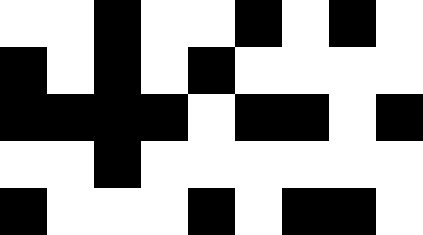[["white", "white", "black", "white", "white", "black", "white", "black", "white"], ["black", "white", "black", "white", "black", "white", "white", "white", "white"], ["black", "black", "black", "black", "white", "black", "black", "white", "black"], ["white", "white", "black", "white", "white", "white", "white", "white", "white"], ["black", "white", "white", "white", "black", "white", "black", "black", "white"]]